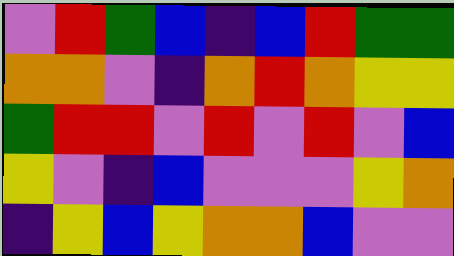[["violet", "red", "green", "blue", "indigo", "blue", "red", "green", "green"], ["orange", "orange", "violet", "indigo", "orange", "red", "orange", "yellow", "yellow"], ["green", "red", "red", "violet", "red", "violet", "red", "violet", "blue"], ["yellow", "violet", "indigo", "blue", "violet", "violet", "violet", "yellow", "orange"], ["indigo", "yellow", "blue", "yellow", "orange", "orange", "blue", "violet", "violet"]]